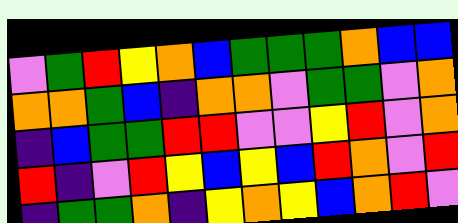[["violet", "green", "red", "yellow", "orange", "blue", "green", "green", "green", "orange", "blue", "blue"], ["orange", "orange", "green", "blue", "indigo", "orange", "orange", "violet", "green", "green", "violet", "orange"], ["indigo", "blue", "green", "green", "red", "red", "violet", "violet", "yellow", "red", "violet", "orange"], ["red", "indigo", "violet", "red", "yellow", "blue", "yellow", "blue", "red", "orange", "violet", "red"], ["indigo", "green", "green", "orange", "indigo", "yellow", "orange", "yellow", "blue", "orange", "red", "violet"]]